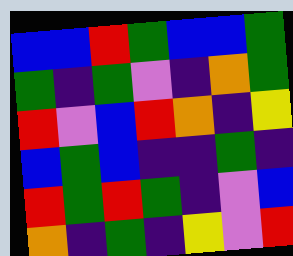[["blue", "blue", "red", "green", "blue", "blue", "green"], ["green", "indigo", "green", "violet", "indigo", "orange", "green"], ["red", "violet", "blue", "red", "orange", "indigo", "yellow"], ["blue", "green", "blue", "indigo", "indigo", "green", "indigo"], ["red", "green", "red", "green", "indigo", "violet", "blue"], ["orange", "indigo", "green", "indigo", "yellow", "violet", "red"]]